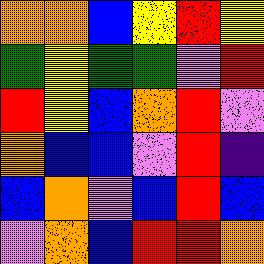[["orange", "orange", "blue", "yellow", "red", "yellow"], ["green", "yellow", "green", "green", "violet", "red"], ["red", "yellow", "blue", "orange", "red", "violet"], ["orange", "blue", "blue", "violet", "red", "indigo"], ["blue", "orange", "violet", "blue", "red", "blue"], ["violet", "orange", "blue", "red", "red", "orange"]]